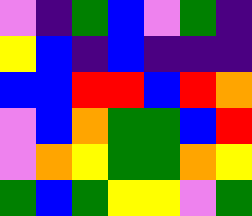[["violet", "indigo", "green", "blue", "violet", "green", "indigo"], ["yellow", "blue", "indigo", "blue", "indigo", "indigo", "indigo"], ["blue", "blue", "red", "red", "blue", "red", "orange"], ["violet", "blue", "orange", "green", "green", "blue", "red"], ["violet", "orange", "yellow", "green", "green", "orange", "yellow"], ["green", "blue", "green", "yellow", "yellow", "violet", "green"]]